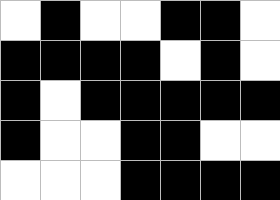[["white", "black", "white", "white", "black", "black", "white"], ["black", "black", "black", "black", "white", "black", "white"], ["black", "white", "black", "black", "black", "black", "black"], ["black", "white", "white", "black", "black", "white", "white"], ["white", "white", "white", "black", "black", "black", "black"]]